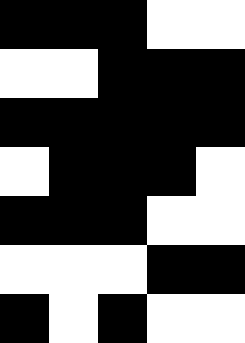[["black", "black", "black", "white", "white"], ["white", "white", "black", "black", "black"], ["black", "black", "black", "black", "black"], ["white", "black", "black", "black", "white"], ["black", "black", "black", "white", "white"], ["white", "white", "white", "black", "black"], ["black", "white", "black", "white", "white"]]